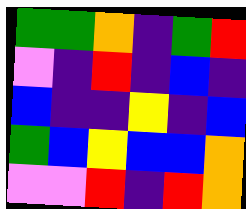[["green", "green", "orange", "indigo", "green", "red"], ["violet", "indigo", "red", "indigo", "blue", "indigo"], ["blue", "indigo", "indigo", "yellow", "indigo", "blue"], ["green", "blue", "yellow", "blue", "blue", "orange"], ["violet", "violet", "red", "indigo", "red", "orange"]]